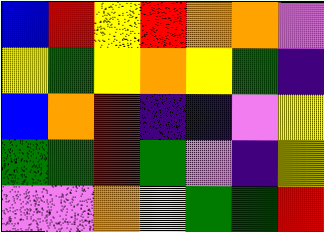[["blue", "red", "yellow", "red", "orange", "orange", "violet"], ["yellow", "green", "yellow", "orange", "yellow", "green", "indigo"], ["blue", "orange", "red", "indigo", "indigo", "violet", "yellow"], ["green", "green", "red", "green", "violet", "indigo", "yellow"], ["violet", "violet", "orange", "yellow", "green", "green", "red"]]